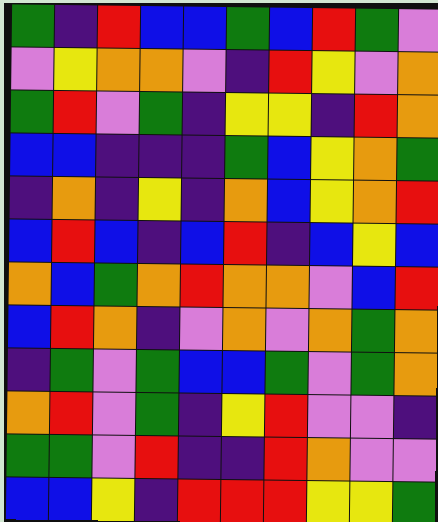[["green", "indigo", "red", "blue", "blue", "green", "blue", "red", "green", "violet"], ["violet", "yellow", "orange", "orange", "violet", "indigo", "red", "yellow", "violet", "orange"], ["green", "red", "violet", "green", "indigo", "yellow", "yellow", "indigo", "red", "orange"], ["blue", "blue", "indigo", "indigo", "indigo", "green", "blue", "yellow", "orange", "green"], ["indigo", "orange", "indigo", "yellow", "indigo", "orange", "blue", "yellow", "orange", "red"], ["blue", "red", "blue", "indigo", "blue", "red", "indigo", "blue", "yellow", "blue"], ["orange", "blue", "green", "orange", "red", "orange", "orange", "violet", "blue", "red"], ["blue", "red", "orange", "indigo", "violet", "orange", "violet", "orange", "green", "orange"], ["indigo", "green", "violet", "green", "blue", "blue", "green", "violet", "green", "orange"], ["orange", "red", "violet", "green", "indigo", "yellow", "red", "violet", "violet", "indigo"], ["green", "green", "violet", "red", "indigo", "indigo", "red", "orange", "violet", "violet"], ["blue", "blue", "yellow", "indigo", "red", "red", "red", "yellow", "yellow", "green"]]